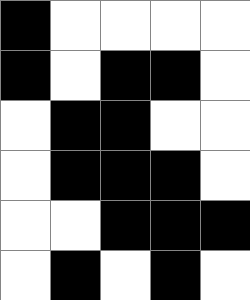[["black", "white", "white", "white", "white"], ["black", "white", "black", "black", "white"], ["white", "black", "black", "white", "white"], ["white", "black", "black", "black", "white"], ["white", "white", "black", "black", "black"], ["white", "black", "white", "black", "white"]]